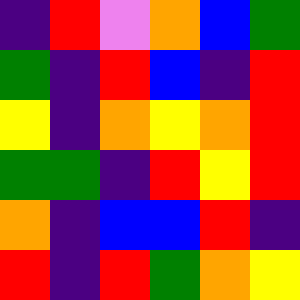[["indigo", "red", "violet", "orange", "blue", "green"], ["green", "indigo", "red", "blue", "indigo", "red"], ["yellow", "indigo", "orange", "yellow", "orange", "red"], ["green", "green", "indigo", "red", "yellow", "red"], ["orange", "indigo", "blue", "blue", "red", "indigo"], ["red", "indigo", "red", "green", "orange", "yellow"]]